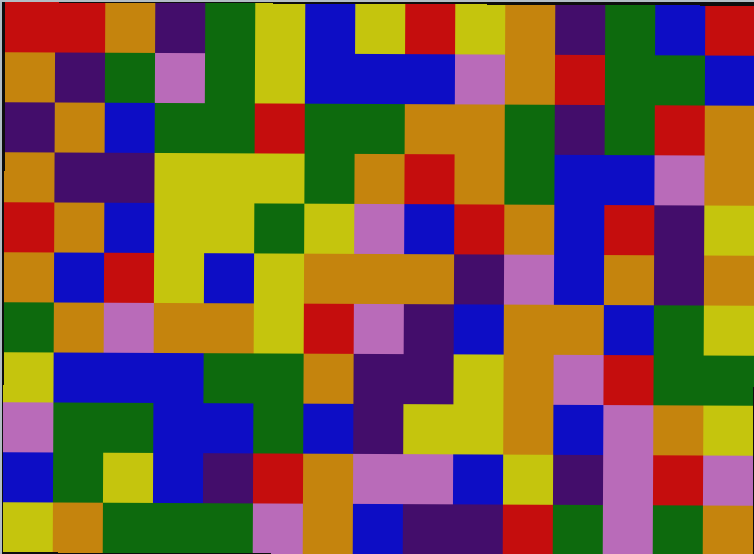[["red", "red", "orange", "indigo", "green", "yellow", "blue", "yellow", "red", "yellow", "orange", "indigo", "green", "blue", "red"], ["orange", "indigo", "green", "violet", "green", "yellow", "blue", "blue", "blue", "violet", "orange", "red", "green", "green", "blue"], ["indigo", "orange", "blue", "green", "green", "red", "green", "green", "orange", "orange", "green", "indigo", "green", "red", "orange"], ["orange", "indigo", "indigo", "yellow", "yellow", "yellow", "green", "orange", "red", "orange", "green", "blue", "blue", "violet", "orange"], ["red", "orange", "blue", "yellow", "yellow", "green", "yellow", "violet", "blue", "red", "orange", "blue", "red", "indigo", "yellow"], ["orange", "blue", "red", "yellow", "blue", "yellow", "orange", "orange", "orange", "indigo", "violet", "blue", "orange", "indigo", "orange"], ["green", "orange", "violet", "orange", "orange", "yellow", "red", "violet", "indigo", "blue", "orange", "orange", "blue", "green", "yellow"], ["yellow", "blue", "blue", "blue", "green", "green", "orange", "indigo", "indigo", "yellow", "orange", "violet", "red", "green", "green"], ["violet", "green", "green", "blue", "blue", "green", "blue", "indigo", "yellow", "yellow", "orange", "blue", "violet", "orange", "yellow"], ["blue", "green", "yellow", "blue", "indigo", "red", "orange", "violet", "violet", "blue", "yellow", "indigo", "violet", "red", "violet"], ["yellow", "orange", "green", "green", "green", "violet", "orange", "blue", "indigo", "indigo", "red", "green", "violet", "green", "orange"]]